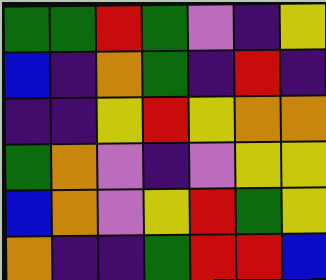[["green", "green", "red", "green", "violet", "indigo", "yellow"], ["blue", "indigo", "orange", "green", "indigo", "red", "indigo"], ["indigo", "indigo", "yellow", "red", "yellow", "orange", "orange"], ["green", "orange", "violet", "indigo", "violet", "yellow", "yellow"], ["blue", "orange", "violet", "yellow", "red", "green", "yellow"], ["orange", "indigo", "indigo", "green", "red", "red", "blue"]]